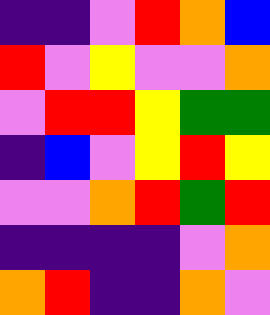[["indigo", "indigo", "violet", "red", "orange", "blue"], ["red", "violet", "yellow", "violet", "violet", "orange"], ["violet", "red", "red", "yellow", "green", "green"], ["indigo", "blue", "violet", "yellow", "red", "yellow"], ["violet", "violet", "orange", "red", "green", "red"], ["indigo", "indigo", "indigo", "indigo", "violet", "orange"], ["orange", "red", "indigo", "indigo", "orange", "violet"]]